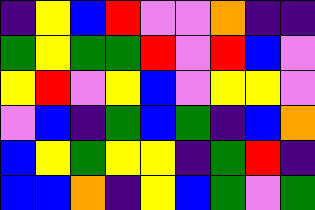[["indigo", "yellow", "blue", "red", "violet", "violet", "orange", "indigo", "indigo"], ["green", "yellow", "green", "green", "red", "violet", "red", "blue", "violet"], ["yellow", "red", "violet", "yellow", "blue", "violet", "yellow", "yellow", "violet"], ["violet", "blue", "indigo", "green", "blue", "green", "indigo", "blue", "orange"], ["blue", "yellow", "green", "yellow", "yellow", "indigo", "green", "red", "indigo"], ["blue", "blue", "orange", "indigo", "yellow", "blue", "green", "violet", "green"]]